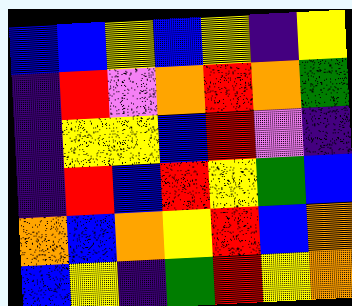[["blue", "blue", "yellow", "blue", "yellow", "indigo", "yellow"], ["indigo", "red", "violet", "orange", "red", "orange", "green"], ["indigo", "yellow", "yellow", "blue", "red", "violet", "indigo"], ["indigo", "red", "blue", "red", "yellow", "green", "blue"], ["orange", "blue", "orange", "yellow", "red", "blue", "orange"], ["blue", "yellow", "indigo", "green", "red", "yellow", "orange"]]